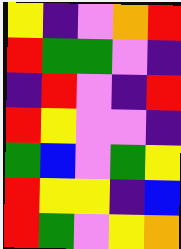[["yellow", "indigo", "violet", "orange", "red"], ["red", "green", "green", "violet", "indigo"], ["indigo", "red", "violet", "indigo", "red"], ["red", "yellow", "violet", "violet", "indigo"], ["green", "blue", "violet", "green", "yellow"], ["red", "yellow", "yellow", "indigo", "blue"], ["red", "green", "violet", "yellow", "orange"]]